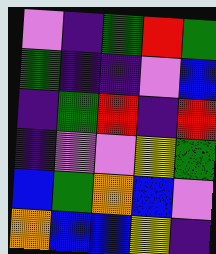[["violet", "indigo", "green", "red", "green"], ["green", "indigo", "indigo", "violet", "blue"], ["indigo", "green", "red", "indigo", "red"], ["indigo", "violet", "violet", "yellow", "green"], ["blue", "green", "orange", "blue", "violet"], ["orange", "blue", "blue", "yellow", "indigo"]]